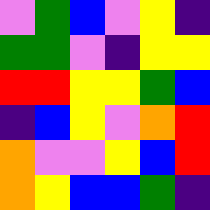[["violet", "green", "blue", "violet", "yellow", "indigo"], ["green", "green", "violet", "indigo", "yellow", "yellow"], ["red", "red", "yellow", "yellow", "green", "blue"], ["indigo", "blue", "yellow", "violet", "orange", "red"], ["orange", "violet", "violet", "yellow", "blue", "red"], ["orange", "yellow", "blue", "blue", "green", "indigo"]]